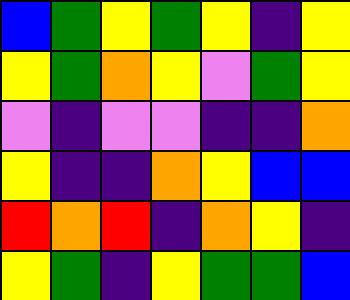[["blue", "green", "yellow", "green", "yellow", "indigo", "yellow"], ["yellow", "green", "orange", "yellow", "violet", "green", "yellow"], ["violet", "indigo", "violet", "violet", "indigo", "indigo", "orange"], ["yellow", "indigo", "indigo", "orange", "yellow", "blue", "blue"], ["red", "orange", "red", "indigo", "orange", "yellow", "indigo"], ["yellow", "green", "indigo", "yellow", "green", "green", "blue"]]